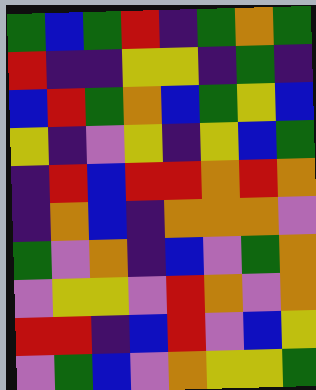[["green", "blue", "green", "red", "indigo", "green", "orange", "green"], ["red", "indigo", "indigo", "yellow", "yellow", "indigo", "green", "indigo"], ["blue", "red", "green", "orange", "blue", "green", "yellow", "blue"], ["yellow", "indigo", "violet", "yellow", "indigo", "yellow", "blue", "green"], ["indigo", "red", "blue", "red", "red", "orange", "red", "orange"], ["indigo", "orange", "blue", "indigo", "orange", "orange", "orange", "violet"], ["green", "violet", "orange", "indigo", "blue", "violet", "green", "orange"], ["violet", "yellow", "yellow", "violet", "red", "orange", "violet", "orange"], ["red", "red", "indigo", "blue", "red", "violet", "blue", "yellow"], ["violet", "green", "blue", "violet", "orange", "yellow", "yellow", "green"]]